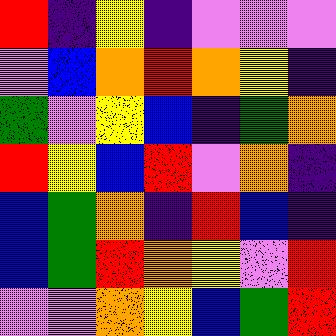[["red", "indigo", "yellow", "indigo", "violet", "violet", "violet"], ["violet", "blue", "orange", "red", "orange", "yellow", "indigo"], ["green", "violet", "yellow", "blue", "indigo", "green", "orange"], ["red", "yellow", "blue", "red", "violet", "orange", "indigo"], ["blue", "green", "orange", "indigo", "red", "blue", "indigo"], ["blue", "green", "red", "orange", "yellow", "violet", "red"], ["violet", "violet", "orange", "yellow", "blue", "green", "red"]]